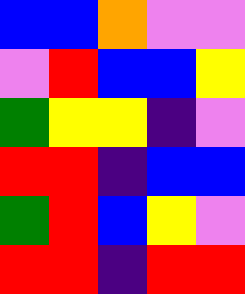[["blue", "blue", "orange", "violet", "violet"], ["violet", "red", "blue", "blue", "yellow"], ["green", "yellow", "yellow", "indigo", "violet"], ["red", "red", "indigo", "blue", "blue"], ["green", "red", "blue", "yellow", "violet"], ["red", "red", "indigo", "red", "red"]]